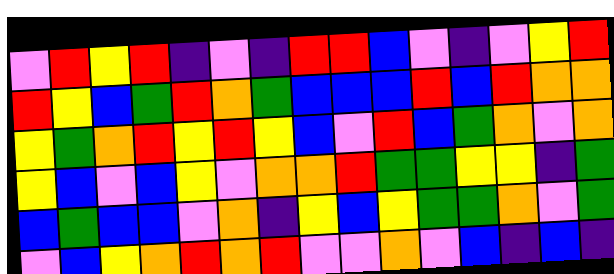[["violet", "red", "yellow", "red", "indigo", "violet", "indigo", "red", "red", "blue", "violet", "indigo", "violet", "yellow", "red"], ["red", "yellow", "blue", "green", "red", "orange", "green", "blue", "blue", "blue", "red", "blue", "red", "orange", "orange"], ["yellow", "green", "orange", "red", "yellow", "red", "yellow", "blue", "violet", "red", "blue", "green", "orange", "violet", "orange"], ["yellow", "blue", "violet", "blue", "yellow", "violet", "orange", "orange", "red", "green", "green", "yellow", "yellow", "indigo", "green"], ["blue", "green", "blue", "blue", "violet", "orange", "indigo", "yellow", "blue", "yellow", "green", "green", "orange", "violet", "green"], ["violet", "blue", "yellow", "orange", "red", "orange", "red", "violet", "violet", "orange", "violet", "blue", "indigo", "blue", "indigo"]]